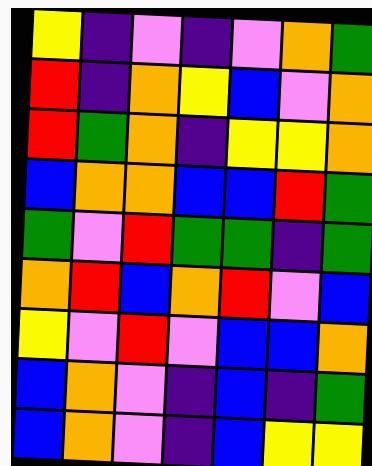[["yellow", "indigo", "violet", "indigo", "violet", "orange", "green"], ["red", "indigo", "orange", "yellow", "blue", "violet", "orange"], ["red", "green", "orange", "indigo", "yellow", "yellow", "orange"], ["blue", "orange", "orange", "blue", "blue", "red", "green"], ["green", "violet", "red", "green", "green", "indigo", "green"], ["orange", "red", "blue", "orange", "red", "violet", "blue"], ["yellow", "violet", "red", "violet", "blue", "blue", "orange"], ["blue", "orange", "violet", "indigo", "blue", "indigo", "green"], ["blue", "orange", "violet", "indigo", "blue", "yellow", "yellow"]]